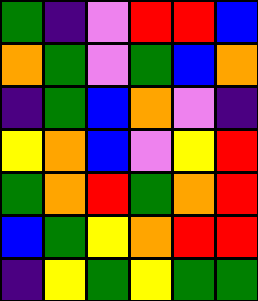[["green", "indigo", "violet", "red", "red", "blue"], ["orange", "green", "violet", "green", "blue", "orange"], ["indigo", "green", "blue", "orange", "violet", "indigo"], ["yellow", "orange", "blue", "violet", "yellow", "red"], ["green", "orange", "red", "green", "orange", "red"], ["blue", "green", "yellow", "orange", "red", "red"], ["indigo", "yellow", "green", "yellow", "green", "green"]]